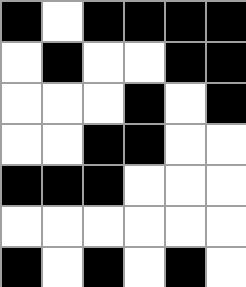[["black", "white", "black", "black", "black", "black"], ["white", "black", "white", "white", "black", "black"], ["white", "white", "white", "black", "white", "black"], ["white", "white", "black", "black", "white", "white"], ["black", "black", "black", "white", "white", "white"], ["white", "white", "white", "white", "white", "white"], ["black", "white", "black", "white", "black", "white"]]